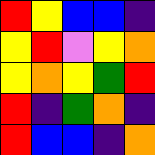[["red", "yellow", "blue", "blue", "indigo"], ["yellow", "red", "violet", "yellow", "orange"], ["yellow", "orange", "yellow", "green", "red"], ["red", "indigo", "green", "orange", "indigo"], ["red", "blue", "blue", "indigo", "orange"]]